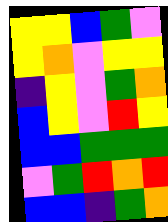[["yellow", "yellow", "blue", "green", "violet"], ["yellow", "orange", "violet", "yellow", "yellow"], ["indigo", "yellow", "violet", "green", "orange"], ["blue", "yellow", "violet", "red", "yellow"], ["blue", "blue", "green", "green", "green"], ["violet", "green", "red", "orange", "red"], ["blue", "blue", "indigo", "green", "orange"]]